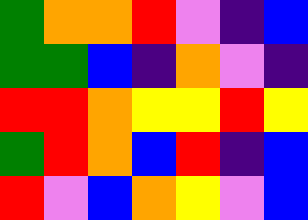[["green", "orange", "orange", "red", "violet", "indigo", "blue"], ["green", "green", "blue", "indigo", "orange", "violet", "indigo"], ["red", "red", "orange", "yellow", "yellow", "red", "yellow"], ["green", "red", "orange", "blue", "red", "indigo", "blue"], ["red", "violet", "blue", "orange", "yellow", "violet", "blue"]]